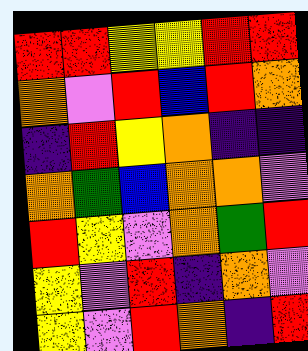[["red", "red", "yellow", "yellow", "red", "red"], ["orange", "violet", "red", "blue", "red", "orange"], ["indigo", "red", "yellow", "orange", "indigo", "indigo"], ["orange", "green", "blue", "orange", "orange", "violet"], ["red", "yellow", "violet", "orange", "green", "red"], ["yellow", "violet", "red", "indigo", "orange", "violet"], ["yellow", "violet", "red", "orange", "indigo", "red"]]